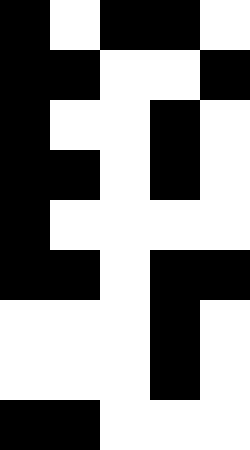[["black", "white", "black", "black", "white"], ["black", "black", "white", "white", "black"], ["black", "white", "white", "black", "white"], ["black", "black", "white", "black", "white"], ["black", "white", "white", "white", "white"], ["black", "black", "white", "black", "black"], ["white", "white", "white", "black", "white"], ["white", "white", "white", "black", "white"], ["black", "black", "white", "white", "white"]]